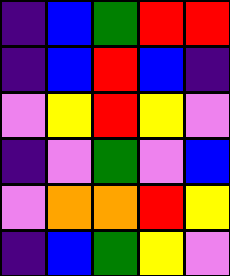[["indigo", "blue", "green", "red", "red"], ["indigo", "blue", "red", "blue", "indigo"], ["violet", "yellow", "red", "yellow", "violet"], ["indigo", "violet", "green", "violet", "blue"], ["violet", "orange", "orange", "red", "yellow"], ["indigo", "blue", "green", "yellow", "violet"]]